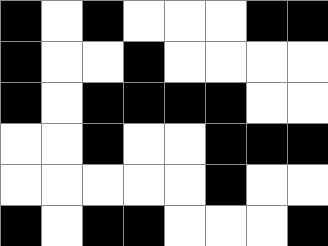[["black", "white", "black", "white", "white", "white", "black", "black"], ["black", "white", "white", "black", "white", "white", "white", "white"], ["black", "white", "black", "black", "black", "black", "white", "white"], ["white", "white", "black", "white", "white", "black", "black", "black"], ["white", "white", "white", "white", "white", "black", "white", "white"], ["black", "white", "black", "black", "white", "white", "white", "black"]]